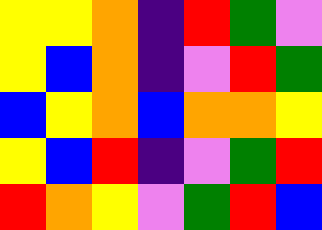[["yellow", "yellow", "orange", "indigo", "red", "green", "violet"], ["yellow", "blue", "orange", "indigo", "violet", "red", "green"], ["blue", "yellow", "orange", "blue", "orange", "orange", "yellow"], ["yellow", "blue", "red", "indigo", "violet", "green", "red"], ["red", "orange", "yellow", "violet", "green", "red", "blue"]]